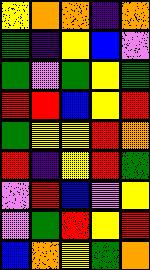[["yellow", "orange", "orange", "indigo", "orange"], ["green", "indigo", "yellow", "blue", "violet"], ["green", "violet", "green", "yellow", "green"], ["red", "red", "blue", "yellow", "red"], ["green", "yellow", "yellow", "red", "orange"], ["red", "indigo", "yellow", "red", "green"], ["violet", "red", "blue", "violet", "yellow"], ["violet", "green", "red", "yellow", "red"], ["blue", "orange", "yellow", "green", "orange"]]